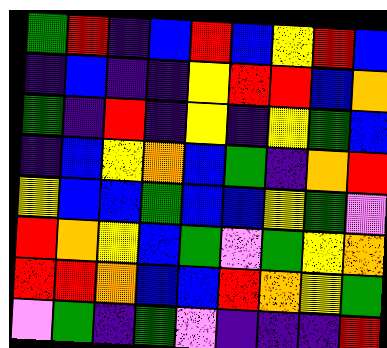[["green", "red", "indigo", "blue", "red", "blue", "yellow", "red", "blue"], ["indigo", "blue", "indigo", "indigo", "yellow", "red", "red", "blue", "orange"], ["green", "indigo", "red", "indigo", "yellow", "indigo", "yellow", "green", "blue"], ["indigo", "blue", "yellow", "orange", "blue", "green", "indigo", "orange", "red"], ["yellow", "blue", "blue", "green", "blue", "blue", "yellow", "green", "violet"], ["red", "orange", "yellow", "blue", "green", "violet", "green", "yellow", "orange"], ["red", "red", "orange", "blue", "blue", "red", "orange", "yellow", "green"], ["violet", "green", "indigo", "green", "violet", "indigo", "indigo", "indigo", "red"]]